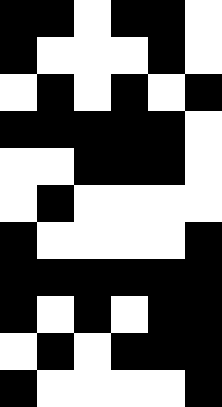[["black", "black", "white", "black", "black", "white"], ["black", "white", "white", "white", "black", "white"], ["white", "black", "white", "black", "white", "black"], ["black", "black", "black", "black", "black", "white"], ["white", "white", "black", "black", "black", "white"], ["white", "black", "white", "white", "white", "white"], ["black", "white", "white", "white", "white", "black"], ["black", "black", "black", "black", "black", "black"], ["black", "white", "black", "white", "black", "black"], ["white", "black", "white", "black", "black", "black"], ["black", "white", "white", "white", "white", "black"]]